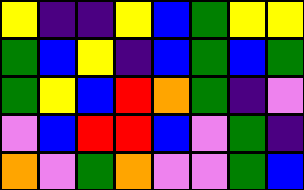[["yellow", "indigo", "indigo", "yellow", "blue", "green", "yellow", "yellow"], ["green", "blue", "yellow", "indigo", "blue", "green", "blue", "green"], ["green", "yellow", "blue", "red", "orange", "green", "indigo", "violet"], ["violet", "blue", "red", "red", "blue", "violet", "green", "indigo"], ["orange", "violet", "green", "orange", "violet", "violet", "green", "blue"]]